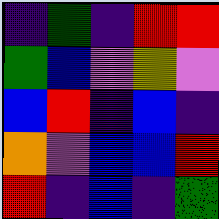[["indigo", "green", "indigo", "red", "red"], ["green", "blue", "violet", "yellow", "violet"], ["blue", "red", "indigo", "blue", "indigo"], ["orange", "violet", "blue", "blue", "red"], ["red", "indigo", "blue", "indigo", "green"]]